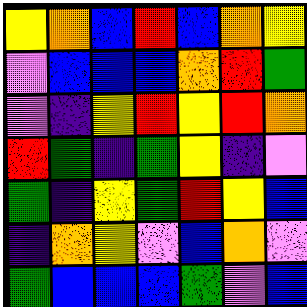[["yellow", "orange", "blue", "red", "blue", "orange", "yellow"], ["violet", "blue", "blue", "blue", "orange", "red", "green"], ["violet", "indigo", "yellow", "red", "yellow", "red", "orange"], ["red", "green", "indigo", "green", "yellow", "indigo", "violet"], ["green", "indigo", "yellow", "green", "red", "yellow", "blue"], ["indigo", "orange", "yellow", "violet", "blue", "orange", "violet"], ["green", "blue", "blue", "blue", "green", "violet", "blue"]]